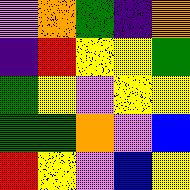[["violet", "orange", "green", "indigo", "orange"], ["indigo", "red", "yellow", "yellow", "green"], ["green", "yellow", "violet", "yellow", "yellow"], ["green", "green", "orange", "violet", "blue"], ["red", "yellow", "violet", "blue", "yellow"]]